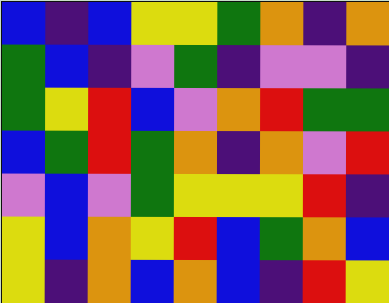[["blue", "indigo", "blue", "yellow", "yellow", "green", "orange", "indigo", "orange"], ["green", "blue", "indigo", "violet", "green", "indigo", "violet", "violet", "indigo"], ["green", "yellow", "red", "blue", "violet", "orange", "red", "green", "green"], ["blue", "green", "red", "green", "orange", "indigo", "orange", "violet", "red"], ["violet", "blue", "violet", "green", "yellow", "yellow", "yellow", "red", "indigo"], ["yellow", "blue", "orange", "yellow", "red", "blue", "green", "orange", "blue"], ["yellow", "indigo", "orange", "blue", "orange", "blue", "indigo", "red", "yellow"]]